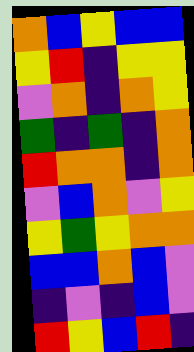[["orange", "blue", "yellow", "blue", "blue"], ["yellow", "red", "indigo", "yellow", "yellow"], ["violet", "orange", "indigo", "orange", "yellow"], ["green", "indigo", "green", "indigo", "orange"], ["red", "orange", "orange", "indigo", "orange"], ["violet", "blue", "orange", "violet", "yellow"], ["yellow", "green", "yellow", "orange", "orange"], ["blue", "blue", "orange", "blue", "violet"], ["indigo", "violet", "indigo", "blue", "violet"], ["red", "yellow", "blue", "red", "indigo"]]